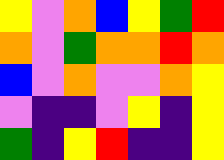[["yellow", "violet", "orange", "blue", "yellow", "green", "red"], ["orange", "violet", "green", "orange", "orange", "red", "orange"], ["blue", "violet", "orange", "violet", "violet", "orange", "yellow"], ["violet", "indigo", "indigo", "violet", "yellow", "indigo", "yellow"], ["green", "indigo", "yellow", "red", "indigo", "indigo", "yellow"]]